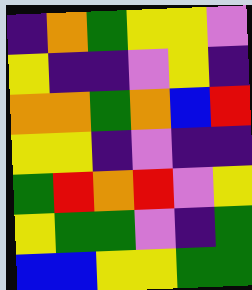[["indigo", "orange", "green", "yellow", "yellow", "violet"], ["yellow", "indigo", "indigo", "violet", "yellow", "indigo"], ["orange", "orange", "green", "orange", "blue", "red"], ["yellow", "yellow", "indigo", "violet", "indigo", "indigo"], ["green", "red", "orange", "red", "violet", "yellow"], ["yellow", "green", "green", "violet", "indigo", "green"], ["blue", "blue", "yellow", "yellow", "green", "green"]]